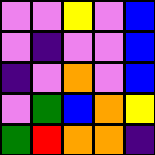[["violet", "violet", "yellow", "violet", "blue"], ["violet", "indigo", "violet", "violet", "blue"], ["indigo", "violet", "orange", "violet", "blue"], ["violet", "green", "blue", "orange", "yellow"], ["green", "red", "orange", "orange", "indigo"]]